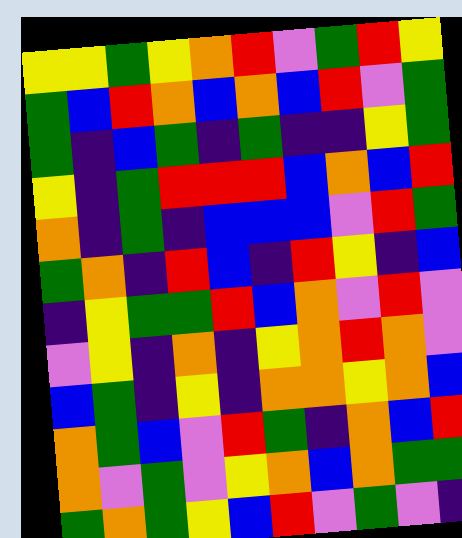[["yellow", "yellow", "green", "yellow", "orange", "red", "violet", "green", "red", "yellow"], ["green", "blue", "red", "orange", "blue", "orange", "blue", "red", "violet", "green"], ["green", "indigo", "blue", "green", "indigo", "green", "indigo", "indigo", "yellow", "green"], ["yellow", "indigo", "green", "red", "red", "red", "blue", "orange", "blue", "red"], ["orange", "indigo", "green", "indigo", "blue", "blue", "blue", "violet", "red", "green"], ["green", "orange", "indigo", "red", "blue", "indigo", "red", "yellow", "indigo", "blue"], ["indigo", "yellow", "green", "green", "red", "blue", "orange", "violet", "red", "violet"], ["violet", "yellow", "indigo", "orange", "indigo", "yellow", "orange", "red", "orange", "violet"], ["blue", "green", "indigo", "yellow", "indigo", "orange", "orange", "yellow", "orange", "blue"], ["orange", "green", "blue", "violet", "red", "green", "indigo", "orange", "blue", "red"], ["orange", "violet", "green", "violet", "yellow", "orange", "blue", "orange", "green", "green"], ["green", "orange", "green", "yellow", "blue", "red", "violet", "green", "violet", "indigo"]]